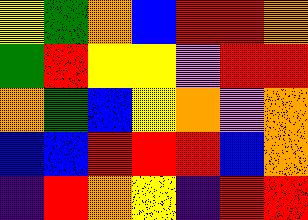[["yellow", "green", "orange", "blue", "red", "red", "orange"], ["green", "red", "yellow", "yellow", "violet", "red", "red"], ["orange", "green", "blue", "yellow", "orange", "violet", "orange"], ["blue", "blue", "red", "red", "red", "blue", "orange"], ["indigo", "red", "orange", "yellow", "indigo", "red", "red"]]